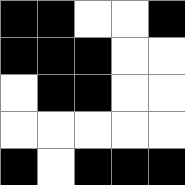[["black", "black", "white", "white", "black"], ["black", "black", "black", "white", "white"], ["white", "black", "black", "white", "white"], ["white", "white", "white", "white", "white"], ["black", "white", "black", "black", "black"]]